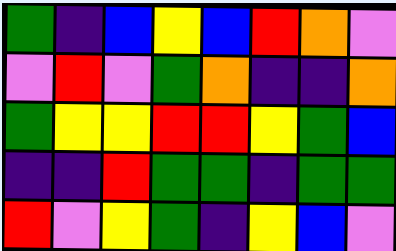[["green", "indigo", "blue", "yellow", "blue", "red", "orange", "violet"], ["violet", "red", "violet", "green", "orange", "indigo", "indigo", "orange"], ["green", "yellow", "yellow", "red", "red", "yellow", "green", "blue"], ["indigo", "indigo", "red", "green", "green", "indigo", "green", "green"], ["red", "violet", "yellow", "green", "indigo", "yellow", "blue", "violet"]]